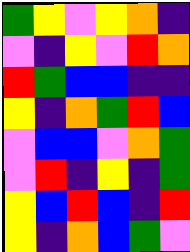[["green", "yellow", "violet", "yellow", "orange", "indigo"], ["violet", "indigo", "yellow", "violet", "red", "orange"], ["red", "green", "blue", "blue", "indigo", "indigo"], ["yellow", "indigo", "orange", "green", "red", "blue"], ["violet", "blue", "blue", "violet", "orange", "green"], ["violet", "red", "indigo", "yellow", "indigo", "green"], ["yellow", "blue", "red", "blue", "indigo", "red"], ["yellow", "indigo", "orange", "blue", "green", "violet"]]